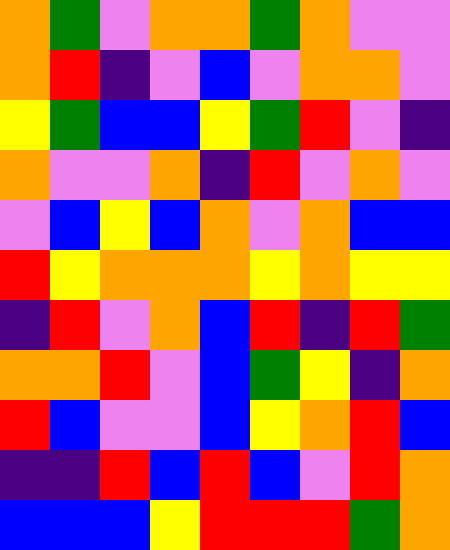[["orange", "green", "violet", "orange", "orange", "green", "orange", "violet", "violet"], ["orange", "red", "indigo", "violet", "blue", "violet", "orange", "orange", "violet"], ["yellow", "green", "blue", "blue", "yellow", "green", "red", "violet", "indigo"], ["orange", "violet", "violet", "orange", "indigo", "red", "violet", "orange", "violet"], ["violet", "blue", "yellow", "blue", "orange", "violet", "orange", "blue", "blue"], ["red", "yellow", "orange", "orange", "orange", "yellow", "orange", "yellow", "yellow"], ["indigo", "red", "violet", "orange", "blue", "red", "indigo", "red", "green"], ["orange", "orange", "red", "violet", "blue", "green", "yellow", "indigo", "orange"], ["red", "blue", "violet", "violet", "blue", "yellow", "orange", "red", "blue"], ["indigo", "indigo", "red", "blue", "red", "blue", "violet", "red", "orange"], ["blue", "blue", "blue", "yellow", "red", "red", "red", "green", "orange"]]